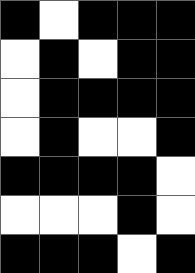[["black", "white", "black", "black", "black"], ["white", "black", "white", "black", "black"], ["white", "black", "black", "black", "black"], ["white", "black", "white", "white", "black"], ["black", "black", "black", "black", "white"], ["white", "white", "white", "black", "white"], ["black", "black", "black", "white", "black"]]